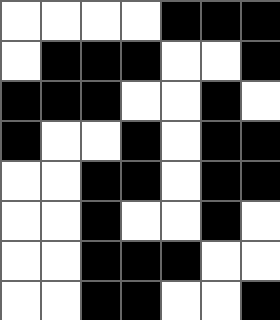[["white", "white", "white", "white", "black", "black", "black"], ["white", "black", "black", "black", "white", "white", "black"], ["black", "black", "black", "white", "white", "black", "white"], ["black", "white", "white", "black", "white", "black", "black"], ["white", "white", "black", "black", "white", "black", "black"], ["white", "white", "black", "white", "white", "black", "white"], ["white", "white", "black", "black", "black", "white", "white"], ["white", "white", "black", "black", "white", "white", "black"]]